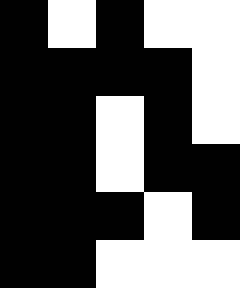[["black", "white", "black", "white", "white"], ["black", "black", "black", "black", "white"], ["black", "black", "white", "black", "white"], ["black", "black", "white", "black", "black"], ["black", "black", "black", "white", "black"], ["black", "black", "white", "white", "white"]]